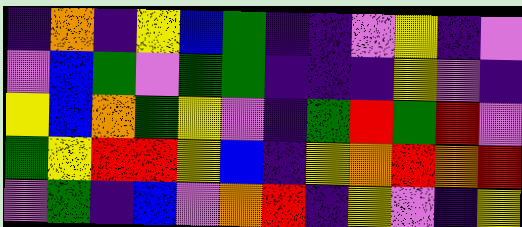[["indigo", "orange", "indigo", "yellow", "blue", "green", "indigo", "indigo", "violet", "yellow", "indigo", "violet"], ["violet", "blue", "green", "violet", "green", "green", "indigo", "indigo", "indigo", "yellow", "violet", "indigo"], ["yellow", "blue", "orange", "green", "yellow", "violet", "indigo", "green", "red", "green", "red", "violet"], ["green", "yellow", "red", "red", "yellow", "blue", "indigo", "yellow", "orange", "red", "orange", "red"], ["violet", "green", "indigo", "blue", "violet", "orange", "red", "indigo", "yellow", "violet", "indigo", "yellow"]]